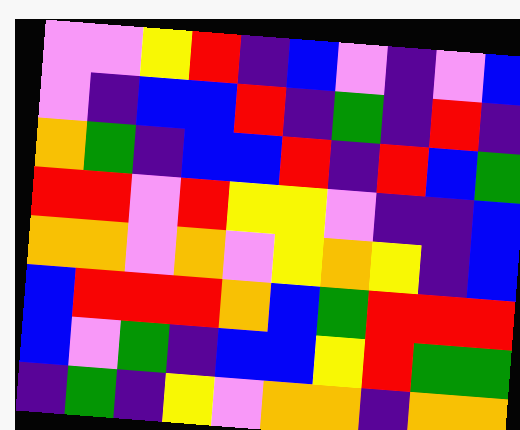[["violet", "violet", "yellow", "red", "indigo", "blue", "violet", "indigo", "violet", "blue"], ["violet", "indigo", "blue", "blue", "red", "indigo", "green", "indigo", "red", "indigo"], ["orange", "green", "indigo", "blue", "blue", "red", "indigo", "red", "blue", "green"], ["red", "red", "violet", "red", "yellow", "yellow", "violet", "indigo", "indigo", "blue"], ["orange", "orange", "violet", "orange", "violet", "yellow", "orange", "yellow", "indigo", "blue"], ["blue", "red", "red", "red", "orange", "blue", "green", "red", "red", "red"], ["blue", "violet", "green", "indigo", "blue", "blue", "yellow", "red", "green", "green"], ["indigo", "green", "indigo", "yellow", "violet", "orange", "orange", "indigo", "orange", "orange"]]